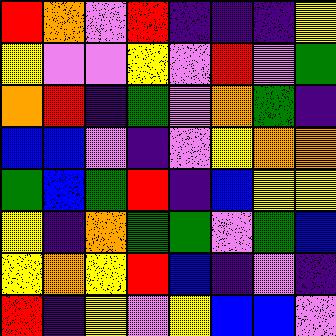[["red", "orange", "violet", "red", "indigo", "indigo", "indigo", "yellow"], ["yellow", "violet", "violet", "yellow", "violet", "red", "violet", "green"], ["orange", "red", "indigo", "green", "violet", "orange", "green", "indigo"], ["blue", "blue", "violet", "indigo", "violet", "yellow", "orange", "orange"], ["green", "blue", "green", "red", "indigo", "blue", "yellow", "yellow"], ["yellow", "indigo", "orange", "green", "green", "violet", "green", "blue"], ["yellow", "orange", "yellow", "red", "blue", "indigo", "violet", "indigo"], ["red", "indigo", "yellow", "violet", "yellow", "blue", "blue", "violet"]]